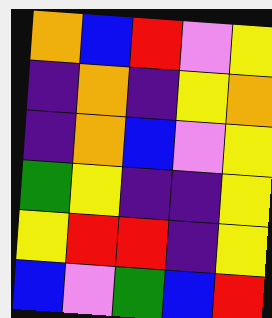[["orange", "blue", "red", "violet", "yellow"], ["indigo", "orange", "indigo", "yellow", "orange"], ["indigo", "orange", "blue", "violet", "yellow"], ["green", "yellow", "indigo", "indigo", "yellow"], ["yellow", "red", "red", "indigo", "yellow"], ["blue", "violet", "green", "blue", "red"]]